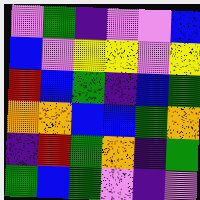[["violet", "green", "indigo", "violet", "violet", "blue"], ["blue", "violet", "yellow", "yellow", "violet", "yellow"], ["red", "blue", "green", "indigo", "blue", "green"], ["orange", "orange", "blue", "blue", "green", "orange"], ["indigo", "red", "green", "orange", "indigo", "green"], ["green", "blue", "green", "violet", "indigo", "violet"]]